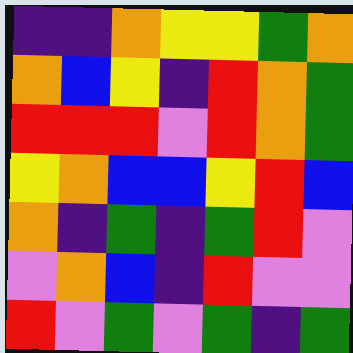[["indigo", "indigo", "orange", "yellow", "yellow", "green", "orange"], ["orange", "blue", "yellow", "indigo", "red", "orange", "green"], ["red", "red", "red", "violet", "red", "orange", "green"], ["yellow", "orange", "blue", "blue", "yellow", "red", "blue"], ["orange", "indigo", "green", "indigo", "green", "red", "violet"], ["violet", "orange", "blue", "indigo", "red", "violet", "violet"], ["red", "violet", "green", "violet", "green", "indigo", "green"]]